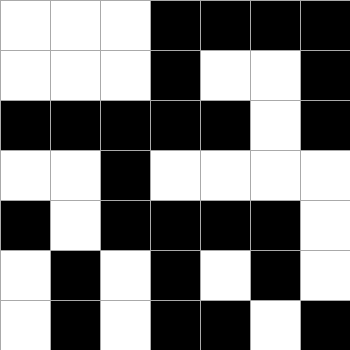[["white", "white", "white", "black", "black", "black", "black"], ["white", "white", "white", "black", "white", "white", "black"], ["black", "black", "black", "black", "black", "white", "black"], ["white", "white", "black", "white", "white", "white", "white"], ["black", "white", "black", "black", "black", "black", "white"], ["white", "black", "white", "black", "white", "black", "white"], ["white", "black", "white", "black", "black", "white", "black"]]